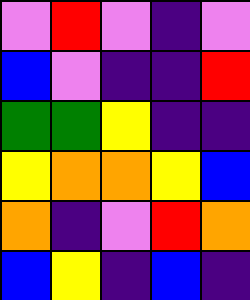[["violet", "red", "violet", "indigo", "violet"], ["blue", "violet", "indigo", "indigo", "red"], ["green", "green", "yellow", "indigo", "indigo"], ["yellow", "orange", "orange", "yellow", "blue"], ["orange", "indigo", "violet", "red", "orange"], ["blue", "yellow", "indigo", "blue", "indigo"]]